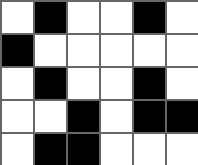[["white", "black", "white", "white", "black", "white"], ["black", "white", "white", "white", "white", "white"], ["white", "black", "white", "white", "black", "white"], ["white", "white", "black", "white", "black", "black"], ["white", "black", "black", "white", "white", "white"]]